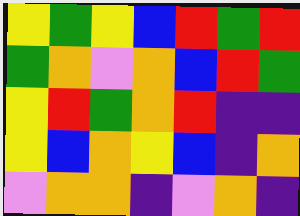[["yellow", "green", "yellow", "blue", "red", "green", "red"], ["green", "orange", "violet", "orange", "blue", "red", "green"], ["yellow", "red", "green", "orange", "red", "indigo", "indigo"], ["yellow", "blue", "orange", "yellow", "blue", "indigo", "orange"], ["violet", "orange", "orange", "indigo", "violet", "orange", "indigo"]]